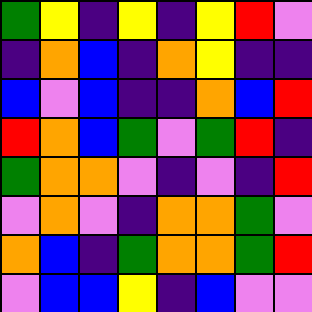[["green", "yellow", "indigo", "yellow", "indigo", "yellow", "red", "violet"], ["indigo", "orange", "blue", "indigo", "orange", "yellow", "indigo", "indigo"], ["blue", "violet", "blue", "indigo", "indigo", "orange", "blue", "red"], ["red", "orange", "blue", "green", "violet", "green", "red", "indigo"], ["green", "orange", "orange", "violet", "indigo", "violet", "indigo", "red"], ["violet", "orange", "violet", "indigo", "orange", "orange", "green", "violet"], ["orange", "blue", "indigo", "green", "orange", "orange", "green", "red"], ["violet", "blue", "blue", "yellow", "indigo", "blue", "violet", "violet"]]